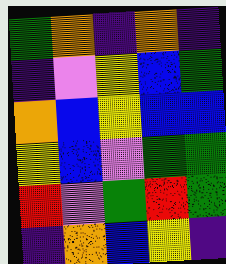[["green", "orange", "indigo", "orange", "indigo"], ["indigo", "violet", "yellow", "blue", "green"], ["orange", "blue", "yellow", "blue", "blue"], ["yellow", "blue", "violet", "green", "green"], ["red", "violet", "green", "red", "green"], ["indigo", "orange", "blue", "yellow", "indigo"]]